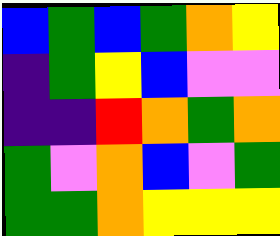[["blue", "green", "blue", "green", "orange", "yellow"], ["indigo", "green", "yellow", "blue", "violet", "violet"], ["indigo", "indigo", "red", "orange", "green", "orange"], ["green", "violet", "orange", "blue", "violet", "green"], ["green", "green", "orange", "yellow", "yellow", "yellow"]]